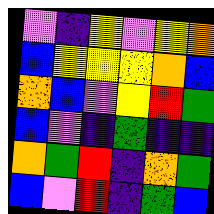[["violet", "indigo", "yellow", "violet", "yellow", "orange"], ["blue", "yellow", "yellow", "yellow", "orange", "blue"], ["orange", "blue", "violet", "yellow", "red", "green"], ["blue", "violet", "indigo", "green", "indigo", "indigo"], ["orange", "green", "red", "indigo", "orange", "green"], ["blue", "violet", "red", "indigo", "green", "blue"]]